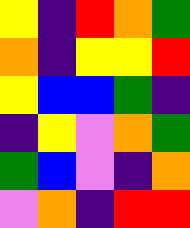[["yellow", "indigo", "red", "orange", "green"], ["orange", "indigo", "yellow", "yellow", "red"], ["yellow", "blue", "blue", "green", "indigo"], ["indigo", "yellow", "violet", "orange", "green"], ["green", "blue", "violet", "indigo", "orange"], ["violet", "orange", "indigo", "red", "red"]]